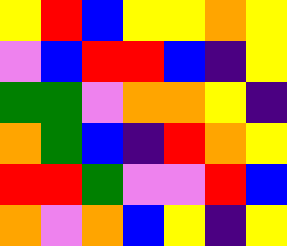[["yellow", "red", "blue", "yellow", "yellow", "orange", "yellow"], ["violet", "blue", "red", "red", "blue", "indigo", "yellow"], ["green", "green", "violet", "orange", "orange", "yellow", "indigo"], ["orange", "green", "blue", "indigo", "red", "orange", "yellow"], ["red", "red", "green", "violet", "violet", "red", "blue"], ["orange", "violet", "orange", "blue", "yellow", "indigo", "yellow"]]